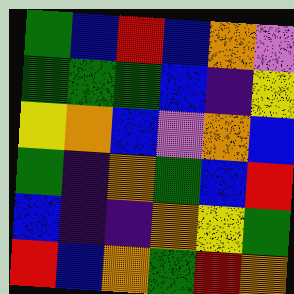[["green", "blue", "red", "blue", "orange", "violet"], ["green", "green", "green", "blue", "indigo", "yellow"], ["yellow", "orange", "blue", "violet", "orange", "blue"], ["green", "indigo", "orange", "green", "blue", "red"], ["blue", "indigo", "indigo", "orange", "yellow", "green"], ["red", "blue", "orange", "green", "red", "orange"]]